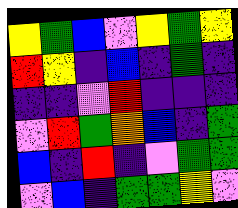[["yellow", "green", "blue", "violet", "yellow", "green", "yellow"], ["red", "yellow", "indigo", "blue", "indigo", "green", "indigo"], ["indigo", "indigo", "violet", "red", "indigo", "indigo", "indigo"], ["violet", "red", "green", "orange", "blue", "indigo", "green"], ["blue", "indigo", "red", "indigo", "violet", "green", "green"], ["violet", "blue", "indigo", "green", "green", "yellow", "violet"]]